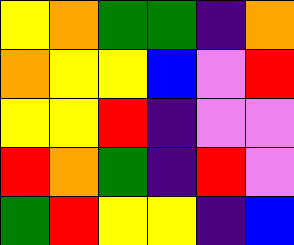[["yellow", "orange", "green", "green", "indigo", "orange"], ["orange", "yellow", "yellow", "blue", "violet", "red"], ["yellow", "yellow", "red", "indigo", "violet", "violet"], ["red", "orange", "green", "indigo", "red", "violet"], ["green", "red", "yellow", "yellow", "indigo", "blue"]]